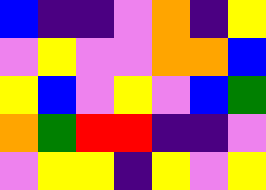[["blue", "indigo", "indigo", "violet", "orange", "indigo", "yellow"], ["violet", "yellow", "violet", "violet", "orange", "orange", "blue"], ["yellow", "blue", "violet", "yellow", "violet", "blue", "green"], ["orange", "green", "red", "red", "indigo", "indigo", "violet"], ["violet", "yellow", "yellow", "indigo", "yellow", "violet", "yellow"]]